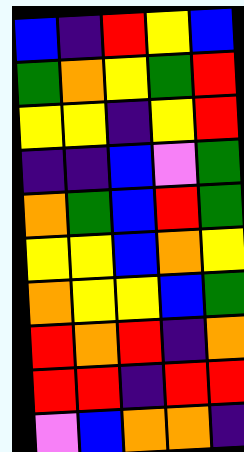[["blue", "indigo", "red", "yellow", "blue"], ["green", "orange", "yellow", "green", "red"], ["yellow", "yellow", "indigo", "yellow", "red"], ["indigo", "indigo", "blue", "violet", "green"], ["orange", "green", "blue", "red", "green"], ["yellow", "yellow", "blue", "orange", "yellow"], ["orange", "yellow", "yellow", "blue", "green"], ["red", "orange", "red", "indigo", "orange"], ["red", "red", "indigo", "red", "red"], ["violet", "blue", "orange", "orange", "indigo"]]